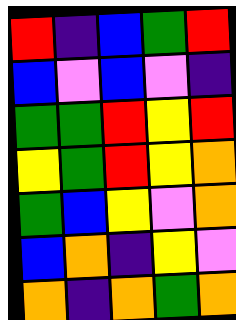[["red", "indigo", "blue", "green", "red"], ["blue", "violet", "blue", "violet", "indigo"], ["green", "green", "red", "yellow", "red"], ["yellow", "green", "red", "yellow", "orange"], ["green", "blue", "yellow", "violet", "orange"], ["blue", "orange", "indigo", "yellow", "violet"], ["orange", "indigo", "orange", "green", "orange"]]